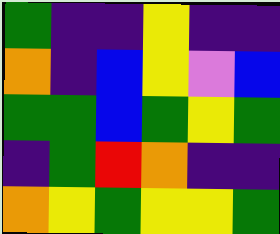[["green", "indigo", "indigo", "yellow", "indigo", "indigo"], ["orange", "indigo", "blue", "yellow", "violet", "blue"], ["green", "green", "blue", "green", "yellow", "green"], ["indigo", "green", "red", "orange", "indigo", "indigo"], ["orange", "yellow", "green", "yellow", "yellow", "green"]]